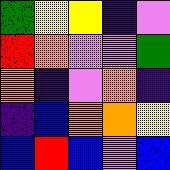[["green", "yellow", "yellow", "indigo", "violet"], ["red", "orange", "violet", "violet", "green"], ["orange", "indigo", "violet", "orange", "indigo"], ["indigo", "blue", "orange", "orange", "yellow"], ["blue", "red", "blue", "violet", "blue"]]